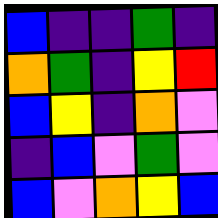[["blue", "indigo", "indigo", "green", "indigo"], ["orange", "green", "indigo", "yellow", "red"], ["blue", "yellow", "indigo", "orange", "violet"], ["indigo", "blue", "violet", "green", "violet"], ["blue", "violet", "orange", "yellow", "blue"]]